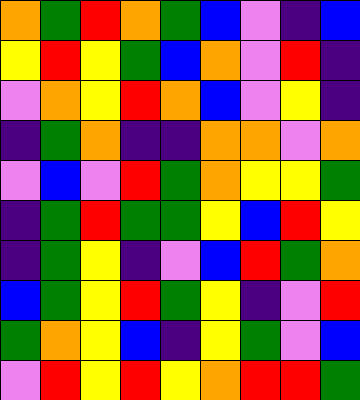[["orange", "green", "red", "orange", "green", "blue", "violet", "indigo", "blue"], ["yellow", "red", "yellow", "green", "blue", "orange", "violet", "red", "indigo"], ["violet", "orange", "yellow", "red", "orange", "blue", "violet", "yellow", "indigo"], ["indigo", "green", "orange", "indigo", "indigo", "orange", "orange", "violet", "orange"], ["violet", "blue", "violet", "red", "green", "orange", "yellow", "yellow", "green"], ["indigo", "green", "red", "green", "green", "yellow", "blue", "red", "yellow"], ["indigo", "green", "yellow", "indigo", "violet", "blue", "red", "green", "orange"], ["blue", "green", "yellow", "red", "green", "yellow", "indigo", "violet", "red"], ["green", "orange", "yellow", "blue", "indigo", "yellow", "green", "violet", "blue"], ["violet", "red", "yellow", "red", "yellow", "orange", "red", "red", "green"]]